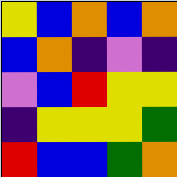[["yellow", "blue", "orange", "blue", "orange"], ["blue", "orange", "indigo", "violet", "indigo"], ["violet", "blue", "red", "yellow", "yellow"], ["indigo", "yellow", "yellow", "yellow", "green"], ["red", "blue", "blue", "green", "orange"]]